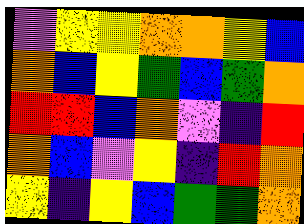[["violet", "yellow", "yellow", "orange", "orange", "yellow", "blue"], ["orange", "blue", "yellow", "green", "blue", "green", "orange"], ["red", "red", "blue", "orange", "violet", "indigo", "red"], ["orange", "blue", "violet", "yellow", "indigo", "red", "orange"], ["yellow", "indigo", "yellow", "blue", "green", "green", "orange"]]